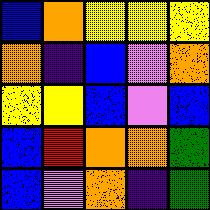[["blue", "orange", "yellow", "yellow", "yellow"], ["orange", "indigo", "blue", "violet", "orange"], ["yellow", "yellow", "blue", "violet", "blue"], ["blue", "red", "orange", "orange", "green"], ["blue", "violet", "orange", "indigo", "green"]]